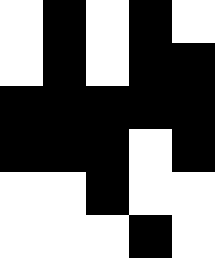[["white", "black", "white", "black", "white"], ["white", "black", "white", "black", "black"], ["black", "black", "black", "black", "black"], ["black", "black", "black", "white", "black"], ["white", "white", "black", "white", "white"], ["white", "white", "white", "black", "white"]]